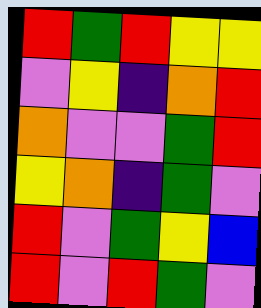[["red", "green", "red", "yellow", "yellow"], ["violet", "yellow", "indigo", "orange", "red"], ["orange", "violet", "violet", "green", "red"], ["yellow", "orange", "indigo", "green", "violet"], ["red", "violet", "green", "yellow", "blue"], ["red", "violet", "red", "green", "violet"]]